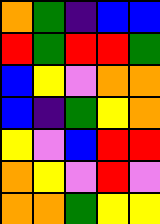[["orange", "green", "indigo", "blue", "blue"], ["red", "green", "red", "red", "green"], ["blue", "yellow", "violet", "orange", "orange"], ["blue", "indigo", "green", "yellow", "orange"], ["yellow", "violet", "blue", "red", "red"], ["orange", "yellow", "violet", "red", "violet"], ["orange", "orange", "green", "yellow", "yellow"]]